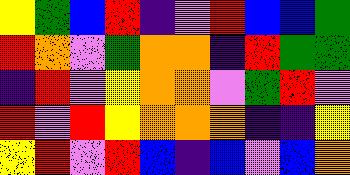[["yellow", "green", "blue", "red", "indigo", "violet", "red", "blue", "blue", "green"], ["red", "orange", "violet", "green", "orange", "orange", "indigo", "red", "green", "green"], ["indigo", "red", "violet", "yellow", "orange", "orange", "violet", "green", "red", "violet"], ["red", "violet", "red", "yellow", "orange", "orange", "orange", "indigo", "indigo", "yellow"], ["yellow", "red", "violet", "red", "blue", "indigo", "blue", "violet", "blue", "orange"]]